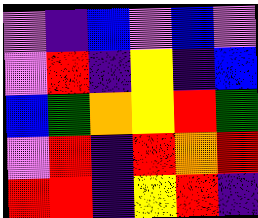[["violet", "indigo", "blue", "violet", "blue", "violet"], ["violet", "red", "indigo", "yellow", "indigo", "blue"], ["blue", "green", "orange", "yellow", "red", "green"], ["violet", "red", "indigo", "red", "orange", "red"], ["red", "red", "indigo", "yellow", "red", "indigo"]]